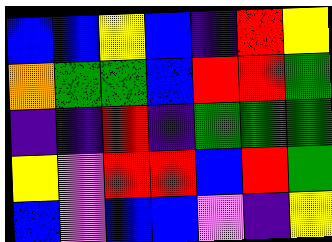[["blue", "blue", "yellow", "blue", "indigo", "red", "yellow"], ["orange", "green", "green", "blue", "red", "red", "green"], ["indigo", "indigo", "red", "indigo", "green", "green", "green"], ["yellow", "violet", "red", "red", "blue", "red", "green"], ["blue", "violet", "blue", "blue", "violet", "indigo", "yellow"]]